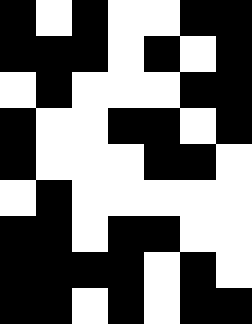[["black", "white", "black", "white", "white", "black", "black"], ["black", "black", "black", "white", "black", "white", "black"], ["white", "black", "white", "white", "white", "black", "black"], ["black", "white", "white", "black", "black", "white", "black"], ["black", "white", "white", "white", "black", "black", "white"], ["white", "black", "white", "white", "white", "white", "white"], ["black", "black", "white", "black", "black", "white", "white"], ["black", "black", "black", "black", "white", "black", "white"], ["black", "black", "white", "black", "white", "black", "black"]]